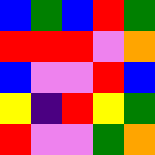[["blue", "green", "blue", "red", "green"], ["red", "red", "red", "violet", "orange"], ["blue", "violet", "violet", "red", "blue"], ["yellow", "indigo", "red", "yellow", "green"], ["red", "violet", "violet", "green", "orange"]]